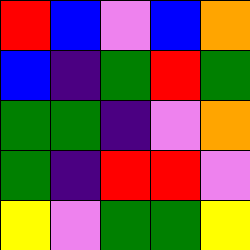[["red", "blue", "violet", "blue", "orange"], ["blue", "indigo", "green", "red", "green"], ["green", "green", "indigo", "violet", "orange"], ["green", "indigo", "red", "red", "violet"], ["yellow", "violet", "green", "green", "yellow"]]